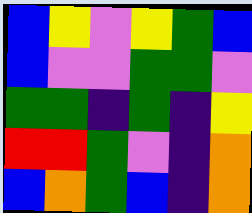[["blue", "yellow", "violet", "yellow", "green", "blue"], ["blue", "violet", "violet", "green", "green", "violet"], ["green", "green", "indigo", "green", "indigo", "yellow"], ["red", "red", "green", "violet", "indigo", "orange"], ["blue", "orange", "green", "blue", "indigo", "orange"]]